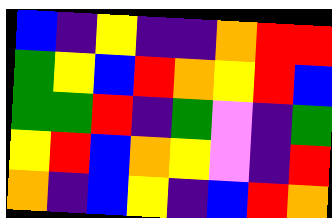[["blue", "indigo", "yellow", "indigo", "indigo", "orange", "red", "red"], ["green", "yellow", "blue", "red", "orange", "yellow", "red", "blue"], ["green", "green", "red", "indigo", "green", "violet", "indigo", "green"], ["yellow", "red", "blue", "orange", "yellow", "violet", "indigo", "red"], ["orange", "indigo", "blue", "yellow", "indigo", "blue", "red", "orange"]]